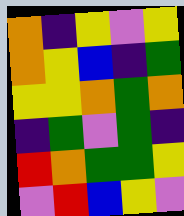[["orange", "indigo", "yellow", "violet", "yellow"], ["orange", "yellow", "blue", "indigo", "green"], ["yellow", "yellow", "orange", "green", "orange"], ["indigo", "green", "violet", "green", "indigo"], ["red", "orange", "green", "green", "yellow"], ["violet", "red", "blue", "yellow", "violet"]]